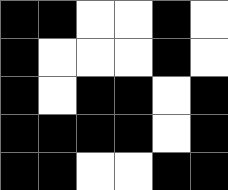[["black", "black", "white", "white", "black", "white"], ["black", "white", "white", "white", "black", "white"], ["black", "white", "black", "black", "white", "black"], ["black", "black", "black", "black", "white", "black"], ["black", "black", "white", "white", "black", "black"]]